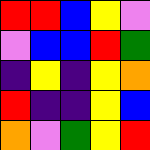[["red", "red", "blue", "yellow", "violet"], ["violet", "blue", "blue", "red", "green"], ["indigo", "yellow", "indigo", "yellow", "orange"], ["red", "indigo", "indigo", "yellow", "blue"], ["orange", "violet", "green", "yellow", "red"]]